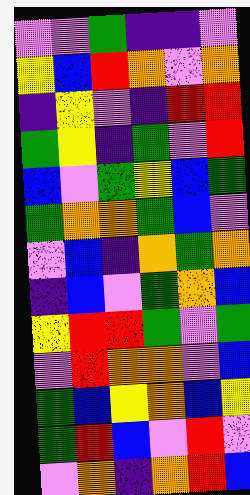[["violet", "violet", "green", "indigo", "indigo", "violet"], ["yellow", "blue", "red", "orange", "violet", "orange"], ["indigo", "yellow", "violet", "indigo", "red", "red"], ["green", "yellow", "indigo", "green", "violet", "red"], ["blue", "violet", "green", "yellow", "blue", "green"], ["green", "orange", "orange", "green", "blue", "violet"], ["violet", "blue", "indigo", "orange", "green", "orange"], ["indigo", "blue", "violet", "green", "orange", "blue"], ["yellow", "red", "red", "green", "violet", "green"], ["violet", "red", "orange", "orange", "violet", "blue"], ["green", "blue", "yellow", "orange", "blue", "yellow"], ["green", "red", "blue", "violet", "red", "violet"], ["violet", "orange", "indigo", "orange", "red", "blue"]]